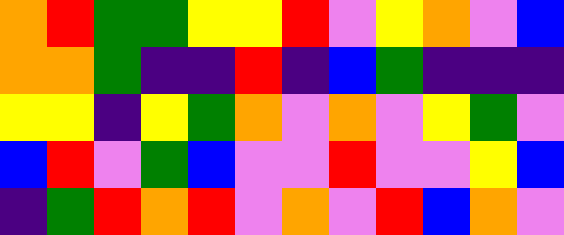[["orange", "red", "green", "green", "yellow", "yellow", "red", "violet", "yellow", "orange", "violet", "blue"], ["orange", "orange", "green", "indigo", "indigo", "red", "indigo", "blue", "green", "indigo", "indigo", "indigo"], ["yellow", "yellow", "indigo", "yellow", "green", "orange", "violet", "orange", "violet", "yellow", "green", "violet"], ["blue", "red", "violet", "green", "blue", "violet", "violet", "red", "violet", "violet", "yellow", "blue"], ["indigo", "green", "red", "orange", "red", "violet", "orange", "violet", "red", "blue", "orange", "violet"]]